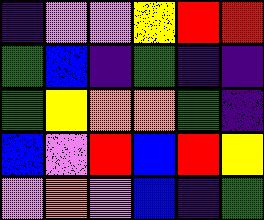[["indigo", "violet", "violet", "yellow", "red", "red"], ["green", "blue", "indigo", "green", "indigo", "indigo"], ["green", "yellow", "orange", "orange", "green", "indigo"], ["blue", "violet", "red", "blue", "red", "yellow"], ["violet", "orange", "violet", "blue", "indigo", "green"]]